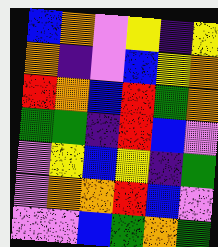[["blue", "orange", "violet", "yellow", "indigo", "yellow"], ["orange", "indigo", "violet", "blue", "yellow", "orange"], ["red", "orange", "blue", "red", "green", "orange"], ["green", "green", "indigo", "red", "blue", "violet"], ["violet", "yellow", "blue", "yellow", "indigo", "green"], ["violet", "orange", "orange", "red", "blue", "violet"], ["violet", "violet", "blue", "green", "orange", "green"]]